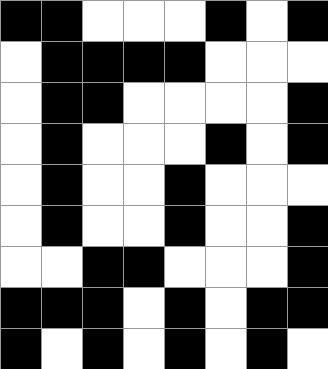[["black", "black", "white", "white", "white", "black", "white", "black"], ["white", "black", "black", "black", "black", "white", "white", "white"], ["white", "black", "black", "white", "white", "white", "white", "black"], ["white", "black", "white", "white", "white", "black", "white", "black"], ["white", "black", "white", "white", "black", "white", "white", "white"], ["white", "black", "white", "white", "black", "white", "white", "black"], ["white", "white", "black", "black", "white", "white", "white", "black"], ["black", "black", "black", "white", "black", "white", "black", "black"], ["black", "white", "black", "white", "black", "white", "black", "white"]]